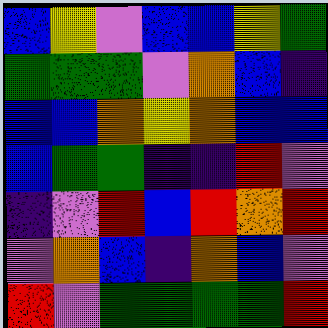[["blue", "yellow", "violet", "blue", "blue", "yellow", "green"], ["green", "green", "green", "violet", "orange", "blue", "indigo"], ["blue", "blue", "orange", "yellow", "orange", "blue", "blue"], ["blue", "green", "green", "indigo", "indigo", "red", "violet"], ["indigo", "violet", "red", "blue", "red", "orange", "red"], ["violet", "orange", "blue", "indigo", "orange", "blue", "violet"], ["red", "violet", "green", "green", "green", "green", "red"]]